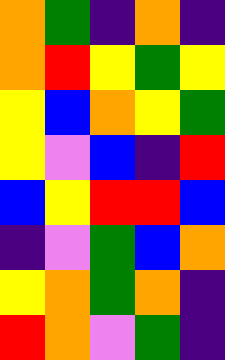[["orange", "green", "indigo", "orange", "indigo"], ["orange", "red", "yellow", "green", "yellow"], ["yellow", "blue", "orange", "yellow", "green"], ["yellow", "violet", "blue", "indigo", "red"], ["blue", "yellow", "red", "red", "blue"], ["indigo", "violet", "green", "blue", "orange"], ["yellow", "orange", "green", "orange", "indigo"], ["red", "orange", "violet", "green", "indigo"]]